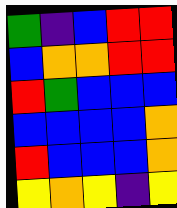[["green", "indigo", "blue", "red", "red"], ["blue", "orange", "orange", "red", "red"], ["red", "green", "blue", "blue", "blue"], ["blue", "blue", "blue", "blue", "orange"], ["red", "blue", "blue", "blue", "orange"], ["yellow", "orange", "yellow", "indigo", "yellow"]]